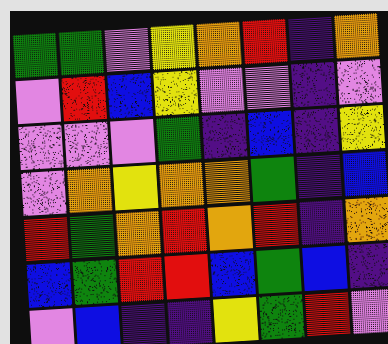[["green", "green", "violet", "yellow", "orange", "red", "indigo", "orange"], ["violet", "red", "blue", "yellow", "violet", "violet", "indigo", "violet"], ["violet", "violet", "violet", "green", "indigo", "blue", "indigo", "yellow"], ["violet", "orange", "yellow", "orange", "orange", "green", "indigo", "blue"], ["red", "green", "orange", "red", "orange", "red", "indigo", "orange"], ["blue", "green", "red", "red", "blue", "green", "blue", "indigo"], ["violet", "blue", "indigo", "indigo", "yellow", "green", "red", "violet"]]